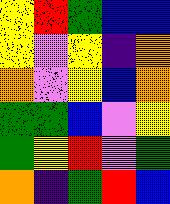[["yellow", "red", "green", "blue", "blue"], ["yellow", "violet", "yellow", "indigo", "orange"], ["orange", "violet", "yellow", "blue", "orange"], ["green", "green", "blue", "violet", "yellow"], ["green", "yellow", "red", "violet", "green"], ["orange", "indigo", "green", "red", "blue"]]